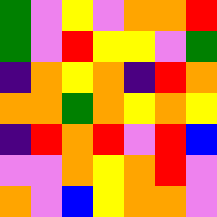[["green", "violet", "yellow", "violet", "orange", "orange", "red"], ["green", "violet", "red", "yellow", "yellow", "violet", "green"], ["indigo", "orange", "yellow", "orange", "indigo", "red", "orange"], ["orange", "orange", "green", "orange", "yellow", "orange", "yellow"], ["indigo", "red", "orange", "red", "violet", "red", "blue"], ["violet", "violet", "orange", "yellow", "orange", "red", "violet"], ["orange", "violet", "blue", "yellow", "orange", "orange", "violet"]]